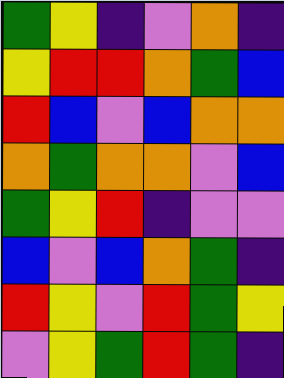[["green", "yellow", "indigo", "violet", "orange", "indigo"], ["yellow", "red", "red", "orange", "green", "blue"], ["red", "blue", "violet", "blue", "orange", "orange"], ["orange", "green", "orange", "orange", "violet", "blue"], ["green", "yellow", "red", "indigo", "violet", "violet"], ["blue", "violet", "blue", "orange", "green", "indigo"], ["red", "yellow", "violet", "red", "green", "yellow"], ["violet", "yellow", "green", "red", "green", "indigo"]]